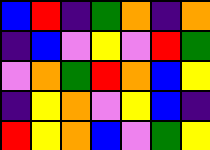[["blue", "red", "indigo", "green", "orange", "indigo", "orange"], ["indigo", "blue", "violet", "yellow", "violet", "red", "green"], ["violet", "orange", "green", "red", "orange", "blue", "yellow"], ["indigo", "yellow", "orange", "violet", "yellow", "blue", "indigo"], ["red", "yellow", "orange", "blue", "violet", "green", "yellow"]]